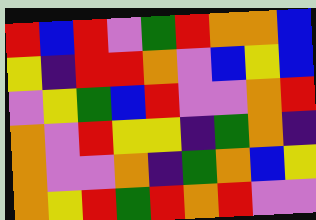[["red", "blue", "red", "violet", "green", "red", "orange", "orange", "blue"], ["yellow", "indigo", "red", "red", "orange", "violet", "blue", "yellow", "blue"], ["violet", "yellow", "green", "blue", "red", "violet", "violet", "orange", "red"], ["orange", "violet", "red", "yellow", "yellow", "indigo", "green", "orange", "indigo"], ["orange", "violet", "violet", "orange", "indigo", "green", "orange", "blue", "yellow"], ["orange", "yellow", "red", "green", "red", "orange", "red", "violet", "violet"]]